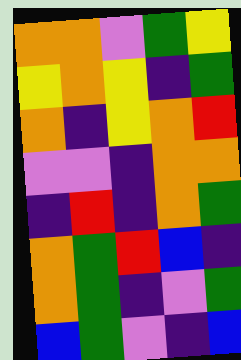[["orange", "orange", "violet", "green", "yellow"], ["yellow", "orange", "yellow", "indigo", "green"], ["orange", "indigo", "yellow", "orange", "red"], ["violet", "violet", "indigo", "orange", "orange"], ["indigo", "red", "indigo", "orange", "green"], ["orange", "green", "red", "blue", "indigo"], ["orange", "green", "indigo", "violet", "green"], ["blue", "green", "violet", "indigo", "blue"]]